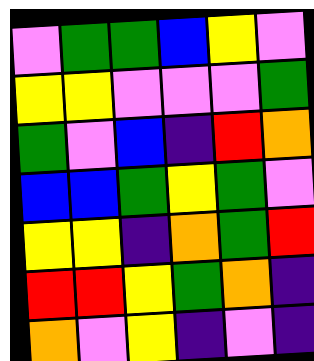[["violet", "green", "green", "blue", "yellow", "violet"], ["yellow", "yellow", "violet", "violet", "violet", "green"], ["green", "violet", "blue", "indigo", "red", "orange"], ["blue", "blue", "green", "yellow", "green", "violet"], ["yellow", "yellow", "indigo", "orange", "green", "red"], ["red", "red", "yellow", "green", "orange", "indigo"], ["orange", "violet", "yellow", "indigo", "violet", "indigo"]]